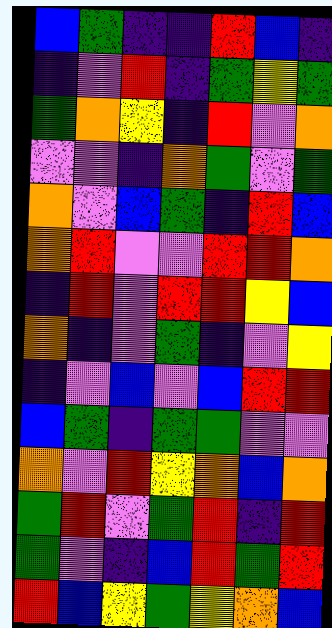[["blue", "green", "indigo", "indigo", "red", "blue", "indigo"], ["indigo", "violet", "red", "indigo", "green", "yellow", "green"], ["green", "orange", "yellow", "indigo", "red", "violet", "orange"], ["violet", "violet", "indigo", "orange", "green", "violet", "green"], ["orange", "violet", "blue", "green", "indigo", "red", "blue"], ["orange", "red", "violet", "violet", "red", "red", "orange"], ["indigo", "red", "violet", "red", "red", "yellow", "blue"], ["orange", "indigo", "violet", "green", "indigo", "violet", "yellow"], ["indigo", "violet", "blue", "violet", "blue", "red", "red"], ["blue", "green", "indigo", "green", "green", "violet", "violet"], ["orange", "violet", "red", "yellow", "orange", "blue", "orange"], ["green", "red", "violet", "green", "red", "indigo", "red"], ["green", "violet", "indigo", "blue", "red", "green", "red"], ["red", "blue", "yellow", "green", "yellow", "orange", "blue"]]